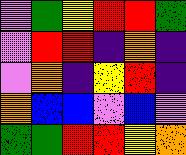[["violet", "green", "yellow", "red", "red", "green"], ["violet", "red", "red", "indigo", "orange", "indigo"], ["violet", "orange", "indigo", "yellow", "red", "indigo"], ["orange", "blue", "blue", "violet", "blue", "violet"], ["green", "green", "red", "red", "yellow", "orange"]]